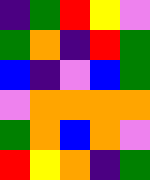[["indigo", "green", "red", "yellow", "violet"], ["green", "orange", "indigo", "red", "green"], ["blue", "indigo", "violet", "blue", "green"], ["violet", "orange", "orange", "orange", "orange"], ["green", "orange", "blue", "orange", "violet"], ["red", "yellow", "orange", "indigo", "green"]]